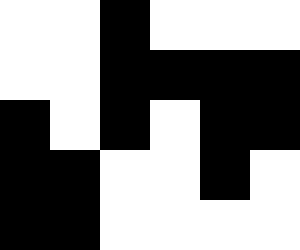[["white", "white", "black", "white", "white", "white"], ["white", "white", "black", "black", "black", "black"], ["black", "white", "black", "white", "black", "black"], ["black", "black", "white", "white", "black", "white"], ["black", "black", "white", "white", "white", "white"]]